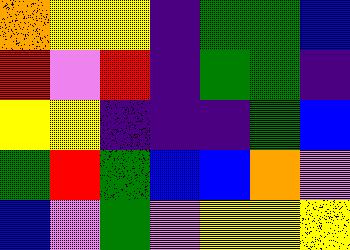[["orange", "yellow", "yellow", "indigo", "green", "green", "blue"], ["red", "violet", "red", "indigo", "green", "green", "indigo"], ["yellow", "yellow", "indigo", "indigo", "indigo", "green", "blue"], ["green", "red", "green", "blue", "blue", "orange", "violet"], ["blue", "violet", "green", "violet", "yellow", "yellow", "yellow"]]